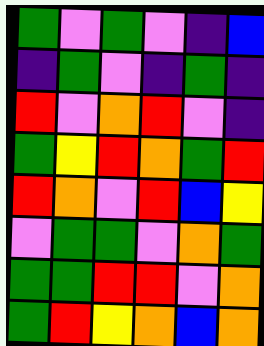[["green", "violet", "green", "violet", "indigo", "blue"], ["indigo", "green", "violet", "indigo", "green", "indigo"], ["red", "violet", "orange", "red", "violet", "indigo"], ["green", "yellow", "red", "orange", "green", "red"], ["red", "orange", "violet", "red", "blue", "yellow"], ["violet", "green", "green", "violet", "orange", "green"], ["green", "green", "red", "red", "violet", "orange"], ["green", "red", "yellow", "orange", "blue", "orange"]]